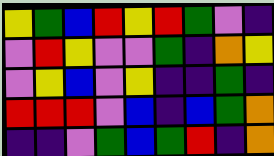[["yellow", "green", "blue", "red", "yellow", "red", "green", "violet", "indigo"], ["violet", "red", "yellow", "violet", "violet", "green", "indigo", "orange", "yellow"], ["violet", "yellow", "blue", "violet", "yellow", "indigo", "indigo", "green", "indigo"], ["red", "red", "red", "violet", "blue", "indigo", "blue", "green", "orange"], ["indigo", "indigo", "violet", "green", "blue", "green", "red", "indigo", "orange"]]